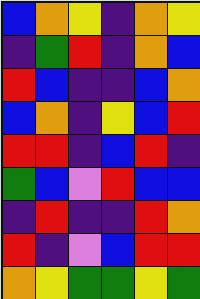[["blue", "orange", "yellow", "indigo", "orange", "yellow"], ["indigo", "green", "red", "indigo", "orange", "blue"], ["red", "blue", "indigo", "indigo", "blue", "orange"], ["blue", "orange", "indigo", "yellow", "blue", "red"], ["red", "red", "indigo", "blue", "red", "indigo"], ["green", "blue", "violet", "red", "blue", "blue"], ["indigo", "red", "indigo", "indigo", "red", "orange"], ["red", "indigo", "violet", "blue", "red", "red"], ["orange", "yellow", "green", "green", "yellow", "green"]]